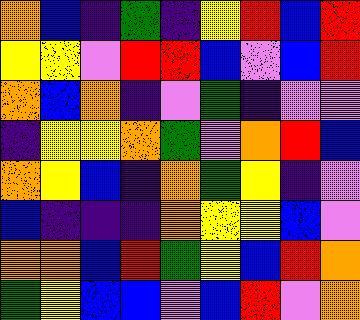[["orange", "blue", "indigo", "green", "indigo", "yellow", "red", "blue", "red"], ["yellow", "yellow", "violet", "red", "red", "blue", "violet", "blue", "red"], ["orange", "blue", "orange", "indigo", "violet", "green", "indigo", "violet", "violet"], ["indigo", "yellow", "yellow", "orange", "green", "violet", "orange", "red", "blue"], ["orange", "yellow", "blue", "indigo", "orange", "green", "yellow", "indigo", "violet"], ["blue", "indigo", "indigo", "indigo", "orange", "yellow", "yellow", "blue", "violet"], ["orange", "orange", "blue", "red", "green", "yellow", "blue", "red", "orange"], ["green", "yellow", "blue", "blue", "violet", "blue", "red", "violet", "orange"]]